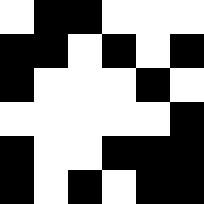[["white", "black", "black", "white", "white", "white"], ["black", "black", "white", "black", "white", "black"], ["black", "white", "white", "white", "black", "white"], ["white", "white", "white", "white", "white", "black"], ["black", "white", "white", "black", "black", "black"], ["black", "white", "black", "white", "black", "black"]]